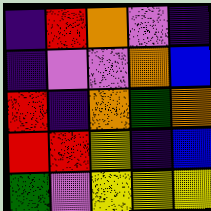[["indigo", "red", "orange", "violet", "indigo"], ["indigo", "violet", "violet", "orange", "blue"], ["red", "indigo", "orange", "green", "orange"], ["red", "red", "yellow", "indigo", "blue"], ["green", "violet", "yellow", "yellow", "yellow"]]